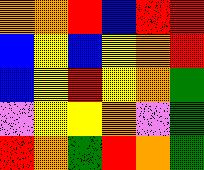[["orange", "orange", "red", "blue", "red", "red"], ["blue", "yellow", "blue", "yellow", "orange", "red"], ["blue", "yellow", "red", "yellow", "orange", "green"], ["violet", "yellow", "yellow", "orange", "violet", "green"], ["red", "orange", "green", "red", "orange", "green"]]